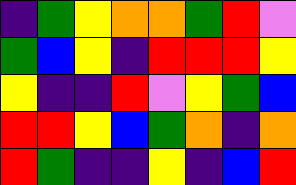[["indigo", "green", "yellow", "orange", "orange", "green", "red", "violet"], ["green", "blue", "yellow", "indigo", "red", "red", "red", "yellow"], ["yellow", "indigo", "indigo", "red", "violet", "yellow", "green", "blue"], ["red", "red", "yellow", "blue", "green", "orange", "indigo", "orange"], ["red", "green", "indigo", "indigo", "yellow", "indigo", "blue", "red"]]